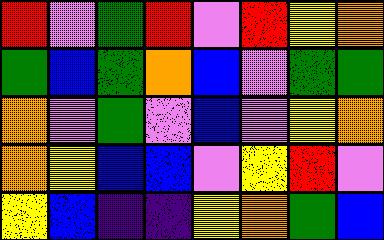[["red", "violet", "green", "red", "violet", "red", "yellow", "orange"], ["green", "blue", "green", "orange", "blue", "violet", "green", "green"], ["orange", "violet", "green", "violet", "blue", "violet", "yellow", "orange"], ["orange", "yellow", "blue", "blue", "violet", "yellow", "red", "violet"], ["yellow", "blue", "indigo", "indigo", "yellow", "orange", "green", "blue"]]